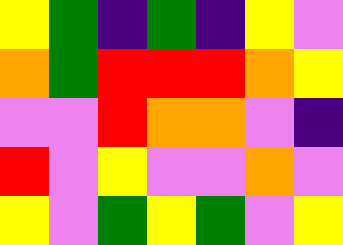[["yellow", "green", "indigo", "green", "indigo", "yellow", "violet"], ["orange", "green", "red", "red", "red", "orange", "yellow"], ["violet", "violet", "red", "orange", "orange", "violet", "indigo"], ["red", "violet", "yellow", "violet", "violet", "orange", "violet"], ["yellow", "violet", "green", "yellow", "green", "violet", "yellow"]]